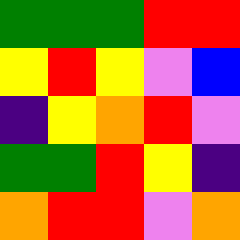[["green", "green", "green", "red", "red"], ["yellow", "red", "yellow", "violet", "blue"], ["indigo", "yellow", "orange", "red", "violet"], ["green", "green", "red", "yellow", "indigo"], ["orange", "red", "red", "violet", "orange"]]